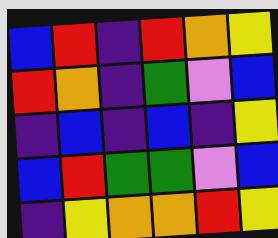[["blue", "red", "indigo", "red", "orange", "yellow"], ["red", "orange", "indigo", "green", "violet", "blue"], ["indigo", "blue", "indigo", "blue", "indigo", "yellow"], ["blue", "red", "green", "green", "violet", "blue"], ["indigo", "yellow", "orange", "orange", "red", "yellow"]]